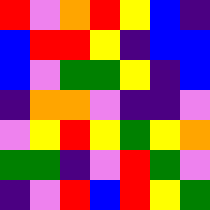[["red", "violet", "orange", "red", "yellow", "blue", "indigo"], ["blue", "red", "red", "yellow", "indigo", "blue", "blue"], ["blue", "violet", "green", "green", "yellow", "indigo", "blue"], ["indigo", "orange", "orange", "violet", "indigo", "indigo", "violet"], ["violet", "yellow", "red", "yellow", "green", "yellow", "orange"], ["green", "green", "indigo", "violet", "red", "green", "violet"], ["indigo", "violet", "red", "blue", "red", "yellow", "green"]]